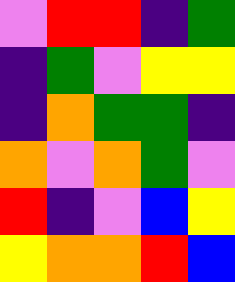[["violet", "red", "red", "indigo", "green"], ["indigo", "green", "violet", "yellow", "yellow"], ["indigo", "orange", "green", "green", "indigo"], ["orange", "violet", "orange", "green", "violet"], ["red", "indigo", "violet", "blue", "yellow"], ["yellow", "orange", "orange", "red", "blue"]]